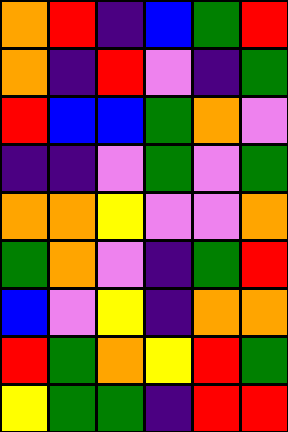[["orange", "red", "indigo", "blue", "green", "red"], ["orange", "indigo", "red", "violet", "indigo", "green"], ["red", "blue", "blue", "green", "orange", "violet"], ["indigo", "indigo", "violet", "green", "violet", "green"], ["orange", "orange", "yellow", "violet", "violet", "orange"], ["green", "orange", "violet", "indigo", "green", "red"], ["blue", "violet", "yellow", "indigo", "orange", "orange"], ["red", "green", "orange", "yellow", "red", "green"], ["yellow", "green", "green", "indigo", "red", "red"]]